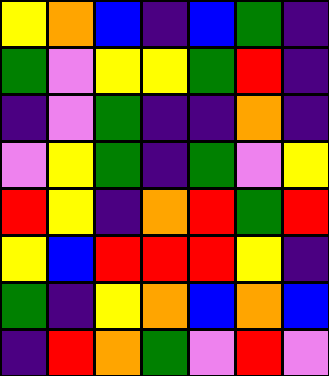[["yellow", "orange", "blue", "indigo", "blue", "green", "indigo"], ["green", "violet", "yellow", "yellow", "green", "red", "indigo"], ["indigo", "violet", "green", "indigo", "indigo", "orange", "indigo"], ["violet", "yellow", "green", "indigo", "green", "violet", "yellow"], ["red", "yellow", "indigo", "orange", "red", "green", "red"], ["yellow", "blue", "red", "red", "red", "yellow", "indigo"], ["green", "indigo", "yellow", "orange", "blue", "orange", "blue"], ["indigo", "red", "orange", "green", "violet", "red", "violet"]]